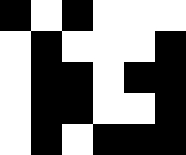[["black", "white", "black", "white", "white", "white"], ["white", "black", "white", "white", "white", "black"], ["white", "black", "black", "white", "black", "black"], ["white", "black", "black", "white", "white", "black"], ["white", "black", "white", "black", "black", "black"]]